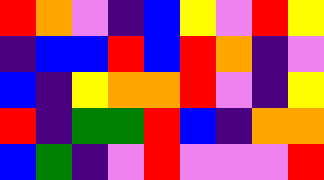[["red", "orange", "violet", "indigo", "blue", "yellow", "violet", "red", "yellow"], ["indigo", "blue", "blue", "red", "blue", "red", "orange", "indigo", "violet"], ["blue", "indigo", "yellow", "orange", "orange", "red", "violet", "indigo", "yellow"], ["red", "indigo", "green", "green", "red", "blue", "indigo", "orange", "orange"], ["blue", "green", "indigo", "violet", "red", "violet", "violet", "violet", "red"]]